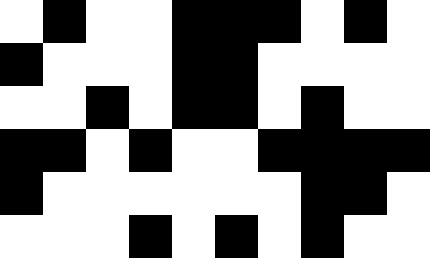[["white", "black", "white", "white", "black", "black", "black", "white", "black", "white"], ["black", "white", "white", "white", "black", "black", "white", "white", "white", "white"], ["white", "white", "black", "white", "black", "black", "white", "black", "white", "white"], ["black", "black", "white", "black", "white", "white", "black", "black", "black", "black"], ["black", "white", "white", "white", "white", "white", "white", "black", "black", "white"], ["white", "white", "white", "black", "white", "black", "white", "black", "white", "white"]]